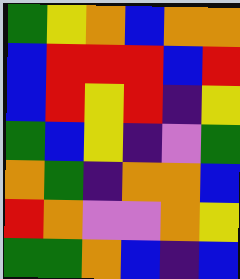[["green", "yellow", "orange", "blue", "orange", "orange"], ["blue", "red", "red", "red", "blue", "red"], ["blue", "red", "yellow", "red", "indigo", "yellow"], ["green", "blue", "yellow", "indigo", "violet", "green"], ["orange", "green", "indigo", "orange", "orange", "blue"], ["red", "orange", "violet", "violet", "orange", "yellow"], ["green", "green", "orange", "blue", "indigo", "blue"]]